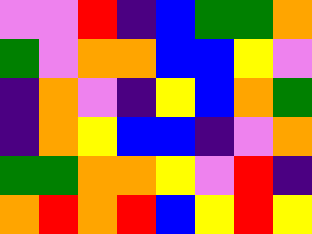[["violet", "violet", "red", "indigo", "blue", "green", "green", "orange"], ["green", "violet", "orange", "orange", "blue", "blue", "yellow", "violet"], ["indigo", "orange", "violet", "indigo", "yellow", "blue", "orange", "green"], ["indigo", "orange", "yellow", "blue", "blue", "indigo", "violet", "orange"], ["green", "green", "orange", "orange", "yellow", "violet", "red", "indigo"], ["orange", "red", "orange", "red", "blue", "yellow", "red", "yellow"]]